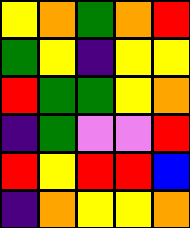[["yellow", "orange", "green", "orange", "red"], ["green", "yellow", "indigo", "yellow", "yellow"], ["red", "green", "green", "yellow", "orange"], ["indigo", "green", "violet", "violet", "red"], ["red", "yellow", "red", "red", "blue"], ["indigo", "orange", "yellow", "yellow", "orange"]]